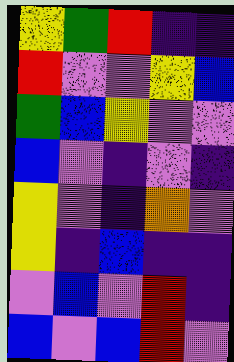[["yellow", "green", "red", "indigo", "indigo"], ["red", "violet", "violet", "yellow", "blue"], ["green", "blue", "yellow", "violet", "violet"], ["blue", "violet", "indigo", "violet", "indigo"], ["yellow", "violet", "indigo", "orange", "violet"], ["yellow", "indigo", "blue", "indigo", "indigo"], ["violet", "blue", "violet", "red", "indigo"], ["blue", "violet", "blue", "red", "violet"]]